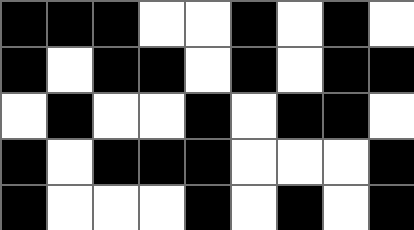[["black", "black", "black", "white", "white", "black", "white", "black", "white"], ["black", "white", "black", "black", "white", "black", "white", "black", "black"], ["white", "black", "white", "white", "black", "white", "black", "black", "white"], ["black", "white", "black", "black", "black", "white", "white", "white", "black"], ["black", "white", "white", "white", "black", "white", "black", "white", "black"]]